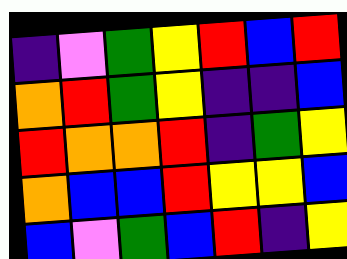[["indigo", "violet", "green", "yellow", "red", "blue", "red"], ["orange", "red", "green", "yellow", "indigo", "indigo", "blue"], ["red", "orange", "orange", "red", "indigo", "green", "yellow"], ["orange", "blue", "blue", "red", "yellow", "yellow", "blue"], ["blue", "violet", "green", "blue", "red", "indigo", "yellow"]]